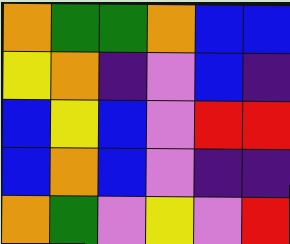[["orange", "green", "green", "orange", "blue", "blue"], ["yellow", "orange", "indigo", "violet", "blue", "indigo"], ["blue", "yellow", "blue", "violet", "red", "red"], ["blue", "orange", "blue", "violet", "indigo", "indigo"], ["orange", "green", "violet", "yellow", "violet", "red"]]